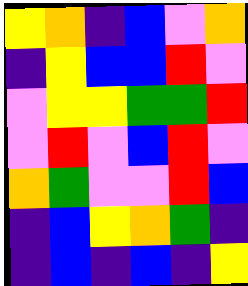[["yellow", "orange", "indigo", "blue", "violet", "orange"], ["indigo", "yellow", "blue", "blue", "red", "violet"], ["violet", "yellow", "yellow", "green", "green", "red"], ["violet", "red", "violet", "blue", "red", "violet"], ["orange", "green", "violet", "violet", "red", "blue"], ["indigo", "blue", "yellow", "orange", "green", "indigo"], ["indigo", "blue", "indigo", "blue", "indigo", "yellow"]]